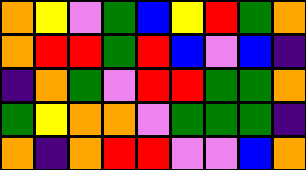[["orange", "yellow", "violet", "green", "blue", "yellow", "red", "green", "orange"], ["orange", "red", "red", "green", "red", "blue", "violet", "blue", "indigo"], ["indigo", "orange", "green", "violet", "red", "red", "green", "green", "orange"], ["green", "yellow", "orange", "orange", "violet", "green", "green", "green", "indigo"], ["orange", "indigo", "orange", "red", "red", "violet", "violet", "blue", "orange"]]